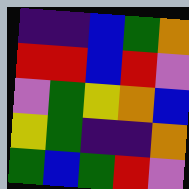[["indigo", "indigo", "blue", "green", "orange"], ["red", "red", "blue", "red", "violet"], ["violet", "green", "yellow", "orange", "blue"], ["yellow", "green", "indigo", "indigo", "orange"], ["green", "blue", "green", "red", "violet"]]